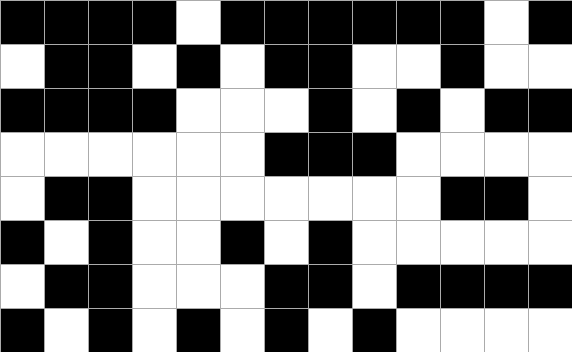[["black", "black", "black", "black", "white", "black", "black", "black", "black", "black", "black", "white", "black"], ["white", "black", "black", "white", "black", "white", "black", "black", "white", "white", "black", "white", "white"], ["black", "black", "black", "black", "white", "white", "white", "black", "white", "black", "white", "black", "black"], ["white", "white", "white", "white", "white", "white", "black", "black", "black", "white", "white", "white", "white"], ["white", "black", "black", "white", "white", "white", "white", "white", "white", "white", "black", "black", "white"], ["black", "white", "black", "white", "white", "black", "white", "black", "white", "white", "white", "white", "white"], ["white", "black", "black", "white", "white", "white", "black", "black", "white", "black", "black", "black", "black"], ["black", "white", "black", "white", "black", "white", "black", "white", "black", "white", "white", "white", "white"]]